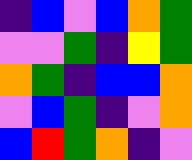[["indigo", "blue", "violet", "blue", "orange", "green"], ["violet", "violet", "green", "indigo", "yellow", "green"], ["orange", "green", "indigo", "blue", "blue", "orange"], ["violet", "blue", "green", "indigo", "violet", "orange"], ["blue", "red", "green", "orange", "indigo", "violet"]]